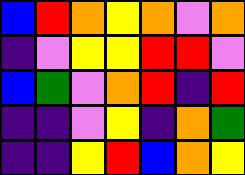[["blue", "red", "orange", "yellow", "orange", "violet", "orange"], ["indigo", "violet", "yellow", "yellow", "red", "red", "violet"], ["blue", "green", "violet", "orange", "red", "indigo", "red"], ["indigo", "indigo", "violet", "yellow", "indigo", "orange", "green"], ["indigo", "indigo", "yellow", "red", "blue", "orange", "yellow"]]